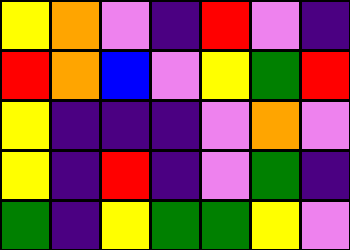[["yellow", "orange", "violet", "indigo", "red", "violet", "indigo"], ["red", "orange", "blue", "violet", "yellow", "green", "red"], ["yellow", "indigo", "indigo", "indigo", "violet", "orange", "violet"], ["yellow", "indigo", "red", "indigo", "violet", "green", "indigo"], ["green", "indigo", "yellow", "green", "green", "yellow", "violet"]]